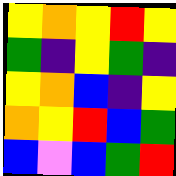[["yellow", "orange", "yellow", "red", "yellow"], ["green", "indigo", "yellow", "green", "indigo"], ["yellow", "orange", "blue", "indigo", "yellow"], ["orange", "yellow", "red", "blue", "green"], ["blue", "violet", "blue", "green", "red"]]